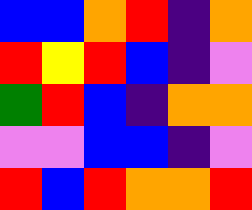[["blue", "blue", "orange", "red", "indigo", "orange"], ["red", "yellow", "red", "blue", "indigo", "violet"], ["green", "red", "blue", "indigo", "orange", "orange"], ["violet", "violet", "blue", "blue", "indigo", "violet"], ["red", "blue", "red", "orange", "orange", "red"]]